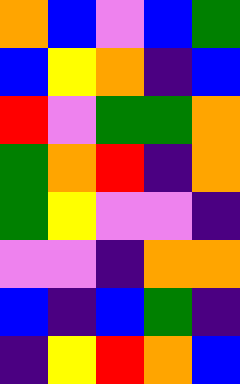[["orange", "blue", "violet", "blue", "green"], ["blue", "yellow", "orange", "indigo", "blue"], ["red", "violet", "green", "green", "orange"], ["green", "orange", "red", "indigo", "orange"], ["green", "yellow", "violet", "violet", "indigo"], ["violet", "violet", "indigo", "orange", "orange"], ["blue", "indigo", "blue", "green", "indigo"], ["indigo", "yellow", "red", "orange", "blue"]]